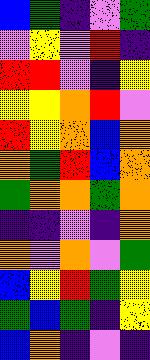[["blue", "green", "indigo", "violet", "green"], ["violet", "yellow", "violet", "red", "indigo"], ["red", "red", "violet", "indigo", "yellow"], ["yellow", "yellow", "orange", "red", "violet"], ["red", "yellow", "orange", "blue", "orange"], ["orange", "green", "red", "blue", "orange"], ["green", "orange", "orange", "green", "orange"], ["indigo", "indigo", "violet", "indigo", "orange"], ["orange", "violet", "orange", "violet", "green"], ["blue", "yellow", "red", "green", "yellow"], ["green", "blue", "green", "indigo", "yellow"], ["blue", "orange", "indigo", "violet", "indigo"]]